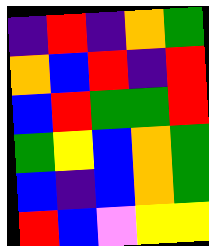[["indigo", "red", "indigo", "orange", "green"], ["orange", "blue", "red", "indigo", "red"], ["blue", "red", "green", "green", "red"], ["green", "yellow", "blue", "orange", "green"], ["blue", "indigo", "blue", "orange", "green"], ["red", "blue", "violet", "yellow", "yellow"]]